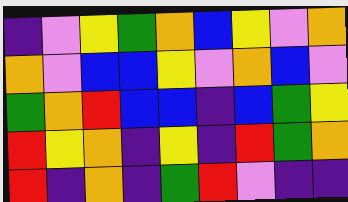[["indigo", "violet", "yellow", "green", "orange", "blue", "yellow", "violet", "orange"], ["orange", "violet", "blue", "blue", "yellow", "violet", "orange", "blue", "violet"], ["green", "orange", "red", "blue", "blue", "indigo", "blue", "green", "yellow"], ["red", "yellow", "orange", "indigo", "yellow", "indigo", "red", "green", "orange"], ["red", "indigo", "orange", "indigo", "green", "red", "violet", "indigo", "indigo"]]